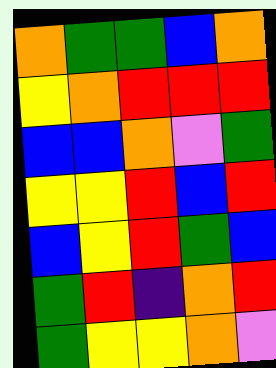[["orange", "green", "green", "blue", "orange"], ["yellow", "orange", "red", "red", "red"], ["blue", "blue", "orange", "violet", "green"], ["yellow", "yellow", "red", "blue", "red"], ["blue", "yellow", "red", "green", "blue"], ["green", "red", "indigo", "orange", "red"], ["green", "yellow", "yellow", "orange", "violet"]]